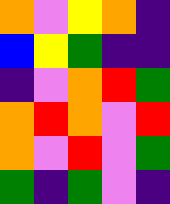[["orange", "violet", "yellow", "orange", "indigo"], ["blue", "yellow", "green", "indigo", "indigo"], ["indigo", "violet", "orange", "red", "green"], ["orange", "red", "orange", "violet", "red"], ["orange", "violet", "red", "violet", "green"], ["green", "indigo", "green", "violet", "indigo"]]